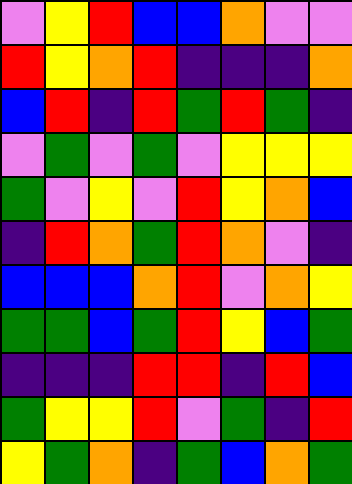[["violet", "yellow", "red", "blue", "blue", "orange", "violet", "violet"], ["red", "yellow", "orange", "red", "indigo", "indigo", "indigo", "orange"], ["blue", "red", "indigo", "red", "green", "red", "green", "indigo"], ["violet", "green", "violet", "green", "violet", "yellow", "yellow", "yellow"], ["green", "violet", "yellow", "violet", "red", "yellow", "orange", "blue"], ["indigo", "red", "orange", "green", "red", "orange", "violet", "indigo"], ["blue", "blue", "blue", "orange", "red", "violet", "orange", "yellow"], ["green", "green", "blue", "green", "red", "yellow", "blue", "green"], ["indigo", "indigo", "indigo", "red", "red", "indigo", "red", "blue"], ["green", "yellow", "yellow", "red", "violet", "green", "indigo", "red"], ["yellow", "green", "orange", "indigo", "green", "blue", "orange", "green"]]